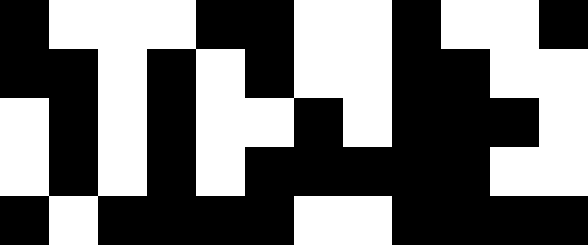[["black", "white", "white", "white", "black", "black", "white", "white", "black", "white", "white", "black"], ["black", "black", "white", "black", "white", "black", "white", "white", "black", "black", "white", "white"], ["white", "black", "white", "black", "white", "white", "black", "white", "black", "black", "black", "white"], ["white", "black", "white", "black", "white", "black", "black", "black", "black", "black", "white", "white"], ["black", "white", "black", "black", "black", "black", "white", "white", "black", "black", "black", "black"]]